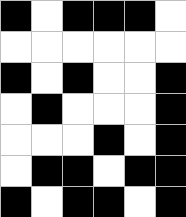[["black", "white", "black", "black", "black", "white"], ["white", "white", "white", "white", "white", "white"], ["black", "white", "black", "white", "white", "black"], ["white", "black", "white", "white", "white", "black"], ["white", "white", "white", "black", "white", "black"], ["white", "black", "black", "white", "black", "black"], ["black", "white", "black", "black", "white", "black"]]